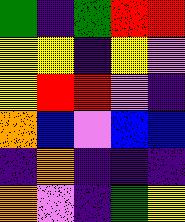[["green", "indigo", "green", "red", "red"], ["yellow", "yellow", "indigo", "yellow", "violet"], ["yellow", "red", "red", "violet", "indigo"], ["orange", "blue", "violet", "blue", "blue"], ["indigo", "orange", "indigo", "indigo", "indigo"], ["orange", "violet", "indigo", "green", "yellow"]]